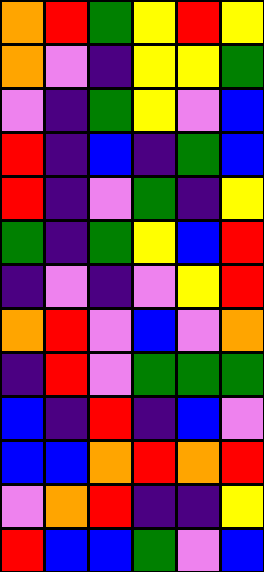[["orange", "red", "green", "yellow", "red", "yellow"], ["orange", "violet", "indigo", "yellow", "yellow", "green"], ["violet", "indigo", "green", "yellow", "violet", "blue"], ["red", "indigo", "blue", "indigo", "green", "blue"], ["red", "indigo", "violet", "green", "indigo", "yellow"], ["green", "indigo", "green", "yellow", "blue", "red"], ["indigo", "violet", "indigo", "violet", "yellow", "red"], ["orange", "red", "violet", "blue", "violet", "orange"], ["indigo", "red", "violet", "green", "green", "green"], ["blue", "indigo", "red", "indigo", "blue", "violet"], ["blue", "blue", "orange", "red", "orange", "red"], ["violet", "orange", "red", "indigo", "indigo", "yellow"], ["red", "blue", "blue", "green", "violet", "blue"]]